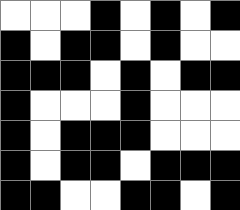[["white", "white", "white", "black", "white", "black", "white", "black"], ["black", "white", "black", "black", "white", "black", "white", "white"], ["black", "black", "black", "white", "black", "white", "black", "black"], ["black", "white", "white", "white", "black", "white", "white", "white"], ["black", "white", "black", "black", "black", "white", "white", "white"], ["black", "white", "black", "black", "white", "black", "black", "black"], ["black", "black", "white", "white", "black", "black", "white", "black"]]